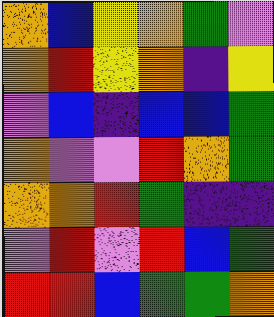[["orange", "blue", "yellow", "orange", "green", "violet"], ["orange", "red", "yellow", "orange", "indigo", "yellow"], ["violet", "blue", "indigo", "blue", "blue", "green"], ["orange", "violet", "violet", "red", "orange", "green"], ["orange", "orange", "red", "green", "indigo", "indigo"], ["violet", "red", "violet", "red", "blue", "green"], ["red", "red", "blue", "green", "green", "orange"]]